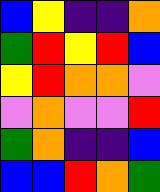[["blue", "yellow", "indigo", "indigo", "orange"], ["green", "red", "yellow", "red", "blue"], ["yellow", "red", "orange", "orange", "violet"], ["violet", "orange", "violet", "violet", "red"], ["green", "orange", "indigo", "indigo", "blue"], ["blue", "blue", "red", "orange", "green"]]